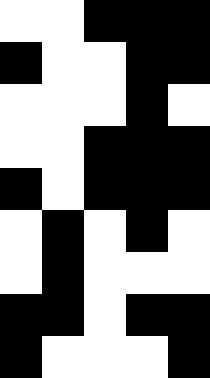[["white", "white", "black", "black", "black"], ["black", "white", "white", "black", "black"], ["white", "white", "white", "black", "white"], ["white", "white", "black", "black", "black"], ["black", "white", "black", "black", "black"], ["white", "black", "white", "black", "white"], ["white", "black", "white", "white", "white"], ["black", "black", "white", "black", "black"], ["black", "white", "white", "white", "black"]]